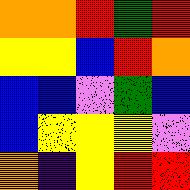[["orange", "orange", "red", "green", "red"], ["yellow", "yellow", "blue", "red", "orange"], ["blue", "blue", "violet", "green", "blue"], ["blue", "yellow", "yellow", "yellow", "violet"], ["orange", "indigo", "yellow", "red", "red"]]